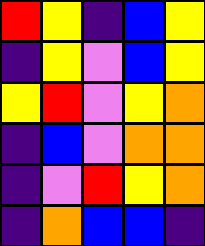[["red", "yellow", "indigo", "blue", "yellow"], ["indigo", "yellow", "violet", "blue", "yellow"], ["yellow", "red", "violet", "yellow", "orange"], ["indigo", "blue", "violet", "orange", "orange"], ["indigo", "violet", "red", "yellow", "orange"], ["indigo", "orange", "blue", "blue", "indigo"]]